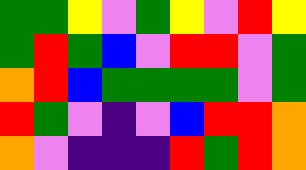[["green", "green", "yellow", "violet", "green", "yellow", "violet", "red", "yellow"], ["green", "red", "green", "blue", "violet", "red", "red", "violet", "green"], ["orange", "red", "blue", "green", "green", "green", "green", "violet", "green"], ["red", "green", "violet", "indigo", "violet", "blue", "red", "red", "orange"], ["orange", "violet", "indigo", "indigo", "indigo", "red", "green", "red", "orange"]]